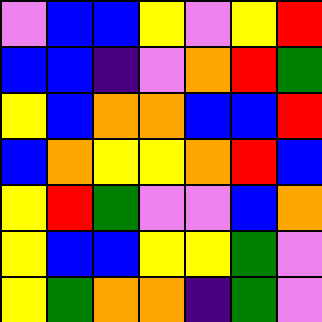[["violet", "blue", "blue", "yellow", "violet", "yellow", "red"], ["blue", "blue", "indigo", "violet", "orange", "red", "green"], ["yellow", "blue", "orange", "orange", "blue", "blue", "red"], ["blue", "orange", "yellow", "yellow", "orange", "red", "blue"], ["yellow", "red", "green", "violet", "violet", "blue", "orange"], ["yellow", "blue", "blue", "yellow", "yellow", "green", "violet"], ["yellow", "green", "orange", "orange", "indigo", "green", "violet"]]